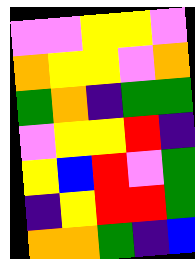[["violet", "violet", "yellow", "yellow", "violet"], ["orange", "yellow", "yellow", "violet", "orange"], ["green", "orange", "indigo", "green", "green"], ["violet", "yellow", "yellow", "red", "indigo"], ["yellow", "blue", "red", "violet", "green"], ["indigo", "yellow", "red", "red", "green"], ["orange", "orange", "green", "indigo", "blue"]]